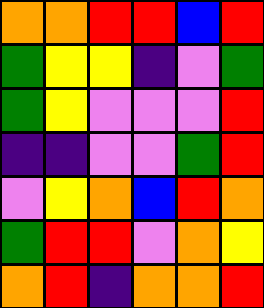[["orange", "orange", "red", "red", "blue", "red"], ["green", "yellow", "yellow", "indigo", "violet", "green"], ["green", "yellow", "violet", "violet", "violet", "red"], ["indigo", "indigo", "violet", "violet", "green", "red"], ["violet", "yellow", "orange", "blue", "red", "orange"], ["green", "red", "red", "violet", "orange", "yellow"], ["orange", "red", "indigo", "orange", "orange", "red"]]